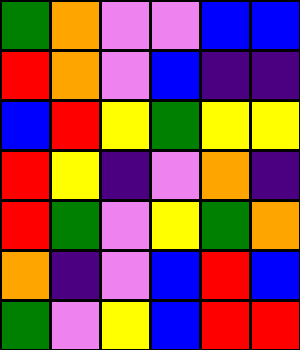[["green", "orange", "violet", "violet", "blue", "blue"], ["red", "orange", "violet", "blue", "indigo", "indigo"], ["blue", "red", "yellow", "green", "yellow", "yellow"], ["red", "yellow", "indigo", "violet", "orange", "indigo"], ["red", "green", "violet", "yellow", "green", "orange"], ["orange", "indigo", "violet", "blue", "red", "blue"], ["green", "violet", "yellow", "blue", "red", "red"]]